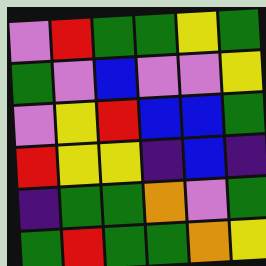[["violet", "red", "green", "green", "yellow", "green"], ["green", "violet", "blue", "violet", "violet", "yellow"], ["violet", "yellow", "red", "blue", "blue", "green"], ["red", "yellow", "yellow", "indigo", "blue", "indigo"], ["indigo", "green", "green", "orange", "violet", "green"], ["green", "red", "green", "green", "orange", "yellow"]]